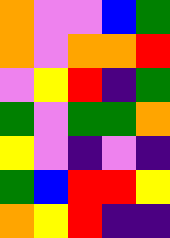[["orange", "violet", "violet", "blue", "green"], ["orange", "violet", "orange", "orange", "red"], ["violet", "yellow", "red", "indigo", "green"], ["green", "violet", "green", "green", "orange"], ["yellow", "violet", "indigo", "violet", "indigo"], ["green", "blue", "red", "red", "yellow"], ["orange", "yellow", "red", "indigo", "indigo"]]